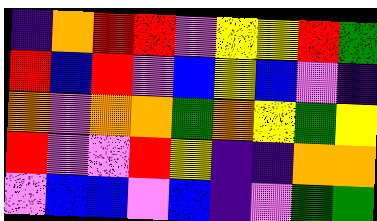[["indigo", "orange", "red", "red", "violet", "yellow", "yellow", "red", "green"], ["red", "blue", "red", "violet", "blue", "yellow", "blue", "violet", "indigo"], ["orange", "violet", "orange", "orange", "green", "orange", "yellow", "green", "yellow"], ["red", "violet", "violet", "red", "yellow", "indigo", "indigo", "orange", "orange"], ["violet", "blue", "blue", "violet", "blue", "indigo", "violet", "green", "green"]]